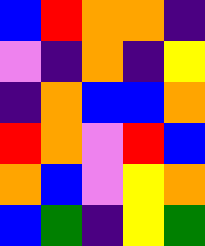[["blue", "red", "orange", "orange", "indigo"], ["violet", "indigo", "orange", "indigo", "yellow"], ["indigo", "orange", "blue", "blue", "orange"], ["red", "orange", "violet", "red", "blue"], ["orange", "blue", "violet", "yellow", "orange"], ["blue", "green", "indigo", "yellow", "green"]]